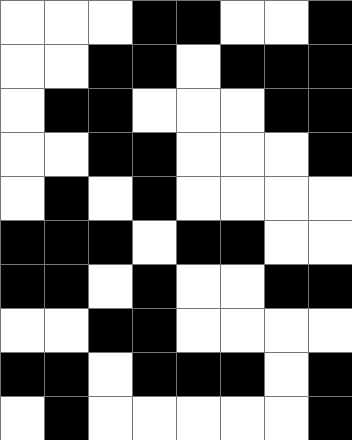[["white", "white", "white", "black", "black", "white", "white", "black"], ["white", "white", "black", "black", "white", "black", "black", "black"], ["white", "black", "black", "white", "white", "white", "black", "black"], ["white", "white", "black", "black", "white", "white", "white", "black"], ["white", "black", "white", "black", "white", "white", "white", "white"], ["black", "black", "black", "white", "black", "black", "white", "white"], ["black", "black", "white", "black", "white", "white", "black", "black"], ["white", "white", "black", "black", "white", "white", "white", "white"], ["black", "black", "white", "black", "black", "black", "white", "black"], ["white", "black", "white", "white", "white", "white", "white", "black"]]